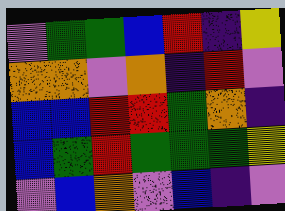[["violet", "green", "green", "blue", "red", "indigo", "yellow"], ["orange", "orange", "violet", "orange", "indigo", "red", "violet"], ["blue", "blue", "red", "red", "green", "orange", "indigo"], ["blue", "green", "red", "green", "green", "green", "yellow"], ["violet", "blue", "orange", "violet", "blue", "indigo", "violet"]]